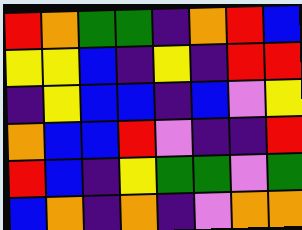[["red", "orange", "green", "green", "indigo", "orange", "red", "blue"], ["yellow", "yellow", "blue", "indigo", "yellow", "indigo", "red", "red"], ["indigo", "yellow", "blue", "blue", "indigo", "blue", "violet", "yellow"], ["orange", "blue", "blue", "red", "violet", "indigo", "indigo", "red"], ["red", "blue", "indigo", "yellow", "green", "green", "violet", "green"], ["blue", "orange", "indigo", "orange", "indigo", "violet", "orange", "orange"]]